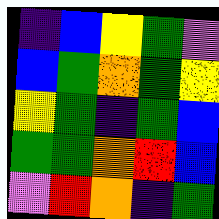[["indigo", "blue", "yellow", "green", "violet"], ["blue", "green", "orange", "green", "yellow"], ["yellow", "green", "indigo", "green", "blue"], ["green", "green", "orange", "red", "blue"], ["violet", "red", "orange", "indigo", "green"]]